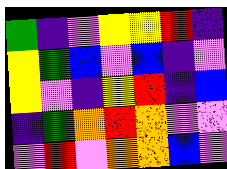[["green", "indigo", "violet", "yellow", "yellow", "red", "indigo"], ["yellow", "green", "blue", "violet", "blue", "indigo", "violet"], ["yellow", "violet", "indigo", "yellow", "red", "indigo", "blue"], ["indigo", "green", "orange", "red", "orange", "violet", "violet"], ["violet", "red", "violet", "orange", "orange", "blue", "violet"]]